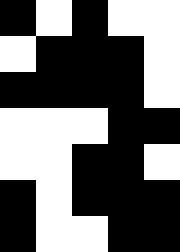[["black", "white", "black", "white", "white"], ["white", "black", "black", "black", "white"], ["black", "black", "black", "black", "white"], ["white", "white", "white", "black", "black"], ["white", "white", "black", "black", "white"], ["black", "white", "black", "black", "black"], ["black", "white", "white", "black", "black"]]